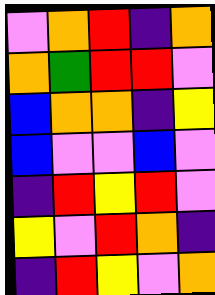[["violet", "orange", "red", "indigo", "orange"], ["orange", "green", "red", "red", "violet"], ["blue", "orange", "orange", "indigo", "yellow"], ["blue", "violet", "violet", "blue", "violet"], ["indigo", "red", "yellow", "red", "violet"], ["yellow", "violet", "red", "orange", "indigo"], ["indigo", "red", "yellow", "violet", "orange"]]